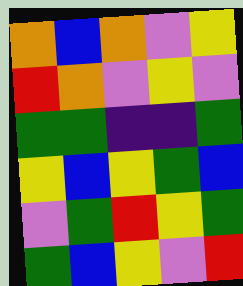[["orange", "blue", "orange", "violet", "yellow"], ["red", "orange", "violet", "yellow", "violet"], ["green", "green", "indigo", "indigo", "green"], ["yellow", "blue", "yellow", "green", "blue"], ["violet", "green", "red", "yellow", "green"], ["green", "blue", "yellow", "violet", "red"]]